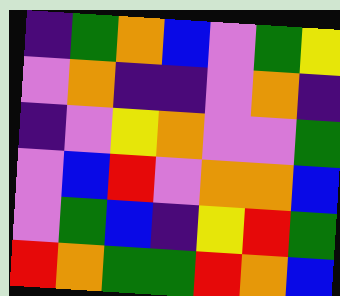[["indigo", "green", "orange", "blue", "violet", "green", "yellow"], ["violet", "orange", "indigo", "indigo", "violet", "orange", "indigo"], ["indigo", "violet", "yellow", "orange", "violet", "violet", "green"], ["violet", "blue", "red", "violet", "orange", "orange", "blue"], ["violet", "green", "blue", "indigo", "yellow", "red", "green"], ["red", "orange", "green", "green", "red", "orange", "blue"]]